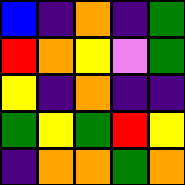[["blue", "indigo", "orange", "indigo", "green"], ["red", "orange", "yellow", "violet", "green"], ["yellow", "indigo", "orange", "indigo", "indigo"], ["green", "yellow", "green", "red", "yellow"], ["indigo", "orange", "orange", "green", "orange"]]